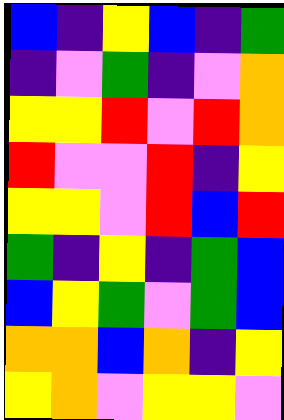[["blue", "indigo", "yellow", "blue", "indigo", "green"], ["indigo", "violet", "green", "indigo", "violet", "orange"], ["yellow", "yellow", "red", "violet", "red", "orange"], ["red", "violet", "violet", "red", "indigo", "yellow"], ["yellow", "yellow", "violet", "red", "blue", "red"], ["green", "indigo", "yellow", "indigo", "green", "blue"], ["blue", "yellow", "green", "violet", "green", "blue"], ["orange", "orange", "blue", "orange", "indigo", "yellow"], ["yellow", "orange", "violet", "yellow", "yellow", "violet"]]